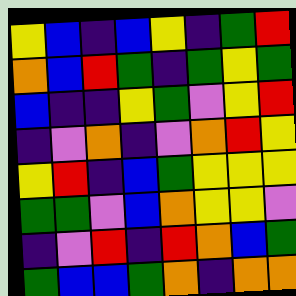[["yellow", "blue", "indigo", "blue", "yellow", "indigo", "green", "red"], ["orange", "blue", "red", "green", "indigo", "green", "yellow", "green"], ["blue", "indigo", "indigo", "yellow", "green", "violet", "yellow", "red"], ["indigo", "violet", "orange", "indigo", "violet", "orange", "red", "yellow"], ["yellow", "red", "indigo", "blue", "green", "yellow", "yellow", "yellow"], ["green", "green", "violet", "blue", "orange", "yellow", "yellow", "violet"], ["indigo", "violet", "red", "indigo", "red", "orange", "blue", "green"], ["green", "blue", "blue", "green", "orange", "indigo", "orange", "orange"]]